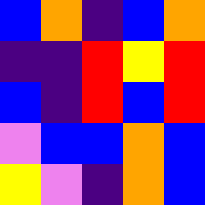[["blue", "orange", "indigo", "blue", "orange"], ["indigo", "indigo", "red", "yellow", "red"], ["blue", "indigo", "red", "blue", "red"], ["violet", "blue", "blue", "orange", "blue"], ["yellow", "violet", "indigo", "orange", "blue"]]